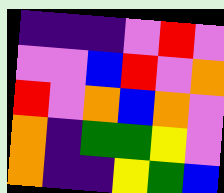[["indigo", "indigo", "indigo", "violet", "red", "violet"], ["violet", "violet", "blue", "red", "violet", "orange"], ["red", "violet", "orange", "blue", "orange", "violet"], ["orange", "indigo", "green", "green", "yellow", "violet"], ["orange", "indigo", "indigo", "yellow", "green", "blue"]]